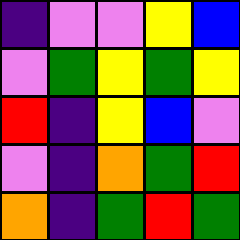[["indigo", "violet", "violet", "yellow", "blue"], ["violet", "green", "yellow", "green", "yellow"], ["red", "indigo", "yellow", "blue", "violet"], ["violet", "indigo", "orange", "green", "red"], ["orange", "indigo", "green", "red", "green"]]